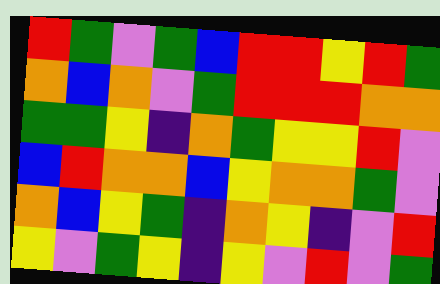[["red", "green", "violet", "green", "blue", "red", "red", "yellow", "red", "green"], ["orange", "blue", "orange", "violet", "green", "red", "red", "red", "orange", "orange"], ["green", "green", "yellow", "indigo", "orange", "green", "yellow", "yellow", "red", "violet"], ["blue", "red", "orange", "orange", "blue", "yellow", "orange", "orange", "green", "violet"], ["orange", "blue", "yellow", "green", "indigo", "orange", "yellow", "indigo", "violet", "red"], ["yellow", "violet", "green", "yellow", "indigo", "yellow", "violet", "red", "violet", "green"]]